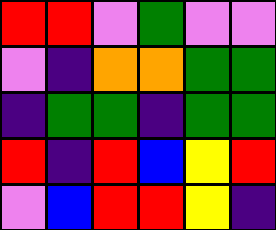[["red", "red", "violet", "green", "violet", "violet"], ["violet", "indigo", "orange", "orange", "green", "green"], ["indigo", "green", "green", "indigo", "green", "green"], ["red", "indigo", "red", "blue", "yellow", "red"], ["violet", "blue", "red", "red", "yellow", "indigo"]]